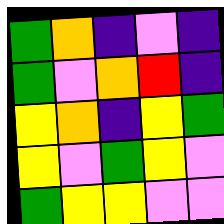[["green", "orange", "indigo", "violet", "indigo"], ["green", "violet", "orange", "red", "indigo"], ["yellow", "orange", "indigo", "yellow", "green"], ["yellow", "violet", "green", "yellow", "violet"], ["green", "yellow", "yellow", "violet", "violet"]]